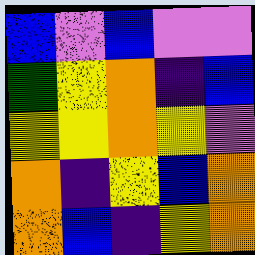[["blue", "violet", "blue", "violet", "violet"], ["green", "yellow", "orange", "indigo", "blue"], ["yellow", "yellow", "orange", "yellow", "violet"], ["orange", "indigo", "yellow", "blue", "orange"], ["orange", "blue", "indigo", "yellow", "orange"]]